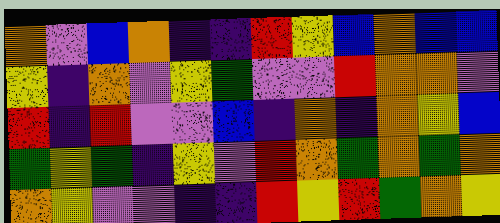[["orange", "violet", "blue", "orange", "indigo", "indigo", "red", "yellow", "blue", "orange", "blue", "blue"], ["yellow", "indigo", "orange", "violet", "yellow", "green", "violet", "violet", "red", "orange", "orange", "violet"], ["red", "indigo", "red", "violet", "violet", "blue", "indigo", "orange", "indigo", "orange", "yellow", "blue"], ["green", "yellow", "green", "indigo", "yellow", "violet", "red", "orange", "green", "orange", "green", "orange"], ["orange", "yellow", "violet", "violet", "indigo", "indigo", "red", "yellow", "red", "green", "orange", "yellow"]]